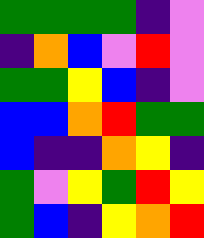[["green", "green", "green", "green", "indigo", "violet"], ["indigo", "orange", "blue", "violet", "red", "violet"], ["green", "green", "yellow", "blue", "indigo", "violet"], ["blue", "blue", "orange", "red", "green", "green"], ["blue", "indigo", "indigo", "orange", "yellow", "indigo"], ["green", "violet", "yellow", "green", "red", "yellow"], ["green", "blue", "indigo", "yellow", "orange", "red"]]